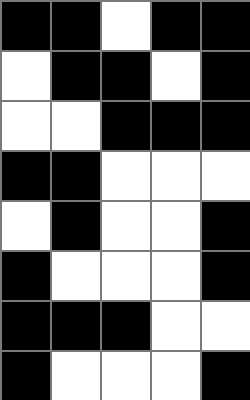[["black", "black", "white", "black", "black"], ["white", "black", "black", "white", "black"], ["white", "white", "black", "black", "black"], ["black", "black", "white", "white", "white"], ["white", "black", "white", "white", "black"], ["black", "white", "white", "white", "black"], ["black", "black", "black", "white", "white"], ["black", "white", "white", "white", "black"]]